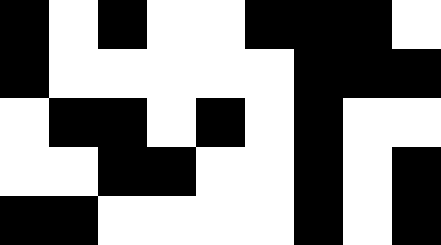[["black", "white", "black", "white", "white", "black", "black", "black", "white"], ["black", "white", "white", "white", "white", "white", "black", "black", "black"], ["white", "black", "black", "white", "black", "white", "black", "white", "white"], ["white", "white", "black", "black", "white", "white", "black", "white", "black"], ["black", "black", "white", "white", "white", "white", "black", "white", "black"]]